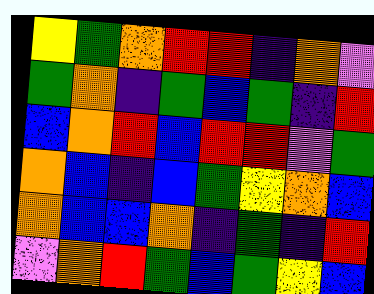[["yellow", "green", "orange", "red", "red", "indigo", "orange", "violet"], ["green", "orange", "indigo", "green", "blue", "green", "indigo", "red"], ["blue", "orange", "red", "blue", "red", "red", "violet", "green"], ["orange", "blue", "indigo", "blue", "green", "yellow", "orange", "blue"], ["orange", "blue", "blue", "orange", "indigo", "green", "indigo", "red"], ["violet", "orange", "red", "green", "blue", "green", "yellow", "blue"]]